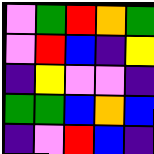[["violet", "green", "red", "orange", "green"], ["violet", "red", "blue", "indigo", "yellow"], ["indigo", "yellow", "violet", "violet", "indigo"], ["green", "green", "blue", "orange", "blue"], ["indigo", "violet", "red", "blue", "indigo"]]